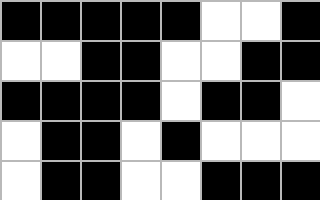[["black", "black", "black", "black", "black", "white", "white", "black"], ["white", "white", "black", "black", "white", "white", "black", "black"], ["black", "black", "black", "black", "white", "black", "black", "white"], ["white", "black", "black", "white", "black", "white", "white", "white"], ["white", "black", "black", "white", "white", "black", "black", "black"]]